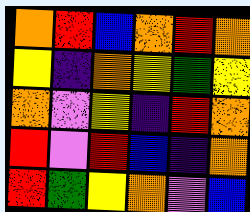[["orange", "red", "blue", "orange", "red", "orange"], ["yellow", "indigo", "orange", "yellow", "green", "yellow"], ["orange", "violet", "yellow", "indigo", "red", "orange"], ["red", "violet", "red", "blue", "indigo", "orange"], ["red", "green", "yellow", "orange", "violet", "blue"]]